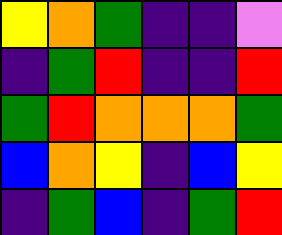[["yellow", "orange", "green", "indigo", "indigo", "violet"], ["indigo", "green", "red", "indigo", "indigo", "red"], ["green", "red", "orange", "orange", "orange", "green"], ["blue", "orange", "yellow", "indigo", "blue", "yellow"], ["indigo", "green", "blue", "indigo", "green", "red"]]